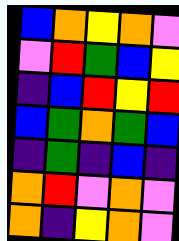[["blue", "orange", "yellow", "orange", "violet"], ["violet", "red", "green", "blue", "yellow"], ["indigo", "blue", "red", "yellow", "red"], ["blue", "green", "orange", "green", "blue"], ["indigo", "green", "indigo", "blue", "indigo"], ["orange", "red", "violet", "orange", "violet"], ["orange", "indigo", "yellow", "orange", "violet"]]